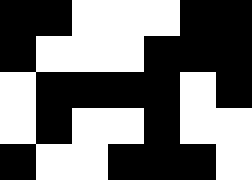[["black", "black", "white", "white", "white", "black", "black"], ["black", "white", "white", "white", "black", "black", "black"], ["white", "black", "black", "black", "black", "white", "black"], ["white", "black", "white", "white", "black", "white", "white"], ["black", "white", "white", "black", "black", "black", "white"]]